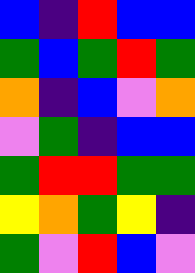[["blue", "indigo", "red", "blue", "blue"], ["green", "blue", "green", "red", "green"], ["orange", "indigo", "blue", "violet", "orange"], ["violet", "green", "indigo", "blue", "blue"], ["green", "red", "red", "green", "green"], ["yellow", "orange", "green", "yellow", "indigo"], ["green", "violet", "red", "blue", "violet"]]